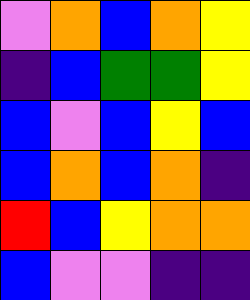[["violet", "orange", "blue", "orange", "yellow"], ["indigo", "blue", "green", "green", "yellow"], ["blue", "violet", "blue", "yellow", "blue"], ["blue", "orange", "blue", "orange", "indigo"], ["red", "blue", "yellow", "orange", "orange"], ["blue", "violet", "violet", "indigo", "indigo"]]